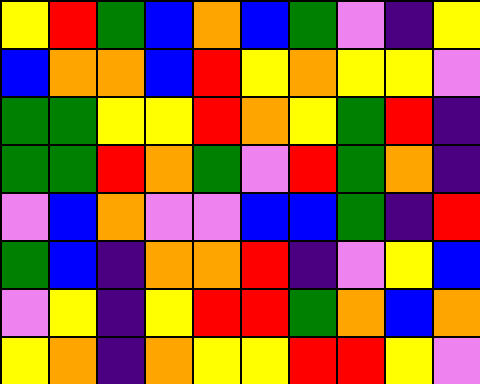[["yellow", "red", "green", "blue", "orange", "blue", "green", "violet", "indigo", "yellow"], ["blue", "orange", "orange", "blue", "red", "yellow", "orange", "yellow", "yellow", "violet"], ["green", "green", "yellow", "yellow", "red", "orange", "yellow", "green", "red", "indigo"], ["green", "green", "red", "orange", "green", "violet", "red", "green", "orange", "indigo"], ["violet", "blue", "orange", "violet", "violet", "blue", "blue", "green", "indigo", "red"], ["green", "blue", "indigo", "orange", "orange", "red", "indigo", "violet", "yellow", "blue"], ["violet", "yellow", "indigo", "yellow", "red", "red", "green", "orange", "blue", "orange"], ["yellow", "orange", "indigo", "orange", "yellow", "yellow", "red", "red", "yellow", "violet"]]